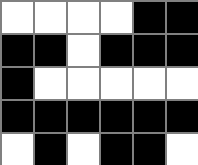[["white", "white", "white", "white", "black", "black"], ["black", "black", "white", "black", "black", "black"], ["black", "white", "white", "white", "white", "white"], ["black", "black", "black", "black", "black", "black"], ["white", "black", "white", "black", "black", "white"]]